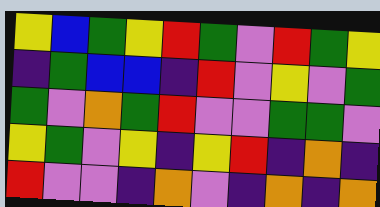[["yellow", "blue", "green", "yellow", "red", "green", "violet", "red", "green", "yellow"], ["indigo", "green", "blue", "blue", "indigo", "red", "violet", "yellow", "violet", "green"], ["green", "violet", "orange", "green", "red", "violet", "violet", "green", "green", "violet"], ["yellow", "green", "violet", "yellow", "indigo", "yellow", "red", "indigo", "orange", "indigo"], ["red", "violet", "violet", "indigo", "orange", "violet", "indigo", "orange", "indigo", "orange"]]